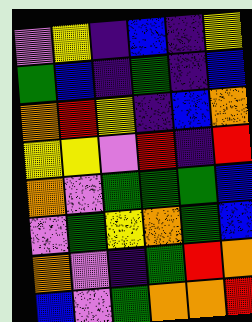[["violet", "yellow", "indigo", "blue", "indigo", "yellow"], ["green", "blue", "indigo", "green", "indigo", "blue"], ["orange", "red", "yellow", "indigo", "blue", "orange"], ["yellow", "yellow", "violet", "red", "indigo", "red"], ["orange", "violet", "green", "green", "green", "blue"], ["violet", "green", "yellow", "orange", "green", "blue"], ["orange", "violet", "indigo", "green", "red", "orange"], ["blue", "violet", "green", "orange", "orange", "red"]]